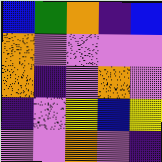[["blue", "green", "orange", "indigo", "blue"], ["orange", "violet", "violet", "violet", "violet"], ["orange", "indigo", "violet", "orange", "violet"], ["indigo", "violet", "yellow", "blue", "yellow"], ["violet", "violet", "orange", "violet", "indigo"]]